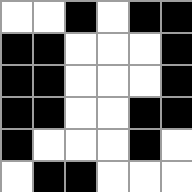[["white", "white", "black", "white", "black", "black"], ["black", "black", "white", "white", "white", "black"], ["black", "black", "white", "white", "white", "black"], ["black", "black", "white", "white", "black", "black"], ["black", "white", "white", "white", "black", "white"], ["white", "black", "black", "white", "white", "white"]]